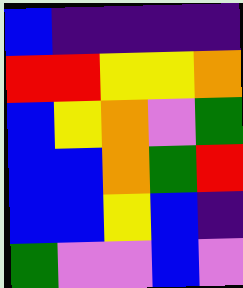[["blue", "indigo", "indigo", "indigo", "indigo"], ["red", "red", "yellow", "yellow", "orange"], ["blue", "yellow", "orange", "violet", "green"], ["blue", "blue", "orange", "green", "red"], ["blue", "blue", "yellow", "blue", "indigo"], ["green", "violet", "violet", "blue", "violet"]]